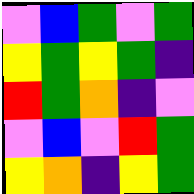[["violet", "blue", "green", "violet", "green"], ["yellow", "green", "yellow", "green", "indigo"], ["red", "green", "orange", "indigo", "violet"], ["violet", "blue", "violet", "red", "green"], ["yellow", "orange", "indigo", "yellow", "green"]]